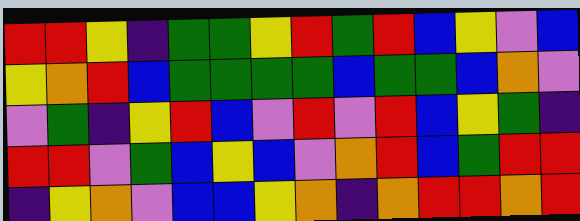[["red", "red", "yellow", "indigo", "green", "green", "yellow", "red", "green", "red", "blue", "yellow", "violet", "blue"], ["yellow", "orange", "red", "blue", "green", "green", "green", "green", "blue", "green", "green", "blue", "orange", "violet"], ["violet", "green", "indigo", "yellow", "red", "blue", "violet", "red", "violet", "red", "blue", "yellow", "green", "indigo"], ["red", "red", "violet", "green", "blue", "yellow", "blue", "violet", "orange", "red", "blue", "green", "red", "red"], ["indigo", "yellow", "orange", "violet", "blue", "blue", "yellow", "orange", "indigo", "orange", "red", "red", "orange", "red"]]